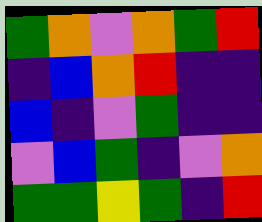[["green", "orange", "violet", "orange", "green", "red"], ["indigo", "blue", "orange", "red", "indigo", "indigo"], ["blue", "indigo", "violet", "green", "indigo", "indigo"], ["violet", "blue", "green", "indigo", "violet", "orange"], ["green", "green", "yellow", "green", "indigo", "red"]]